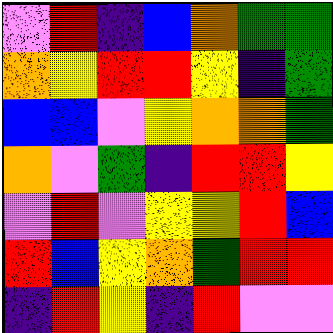[["violet", "red", "indigo", "blue", "orange", "green", "green"], ["orange", "yellow", "red", "red", "yellow", "indigo", "green"], ["blue", "blue", "violet", "yellow", "orange", "orange", "green"], ["orange", "violet", "green", "indigo", "red", "red", "yellow"], ["violet", "red", "violet", "yellow", "yellow", "red", "blue"], ["red", "blue", "yellow", "orange", "green", "red", "red"], ["indigo", "red", "yellow", "indigo", "red", "violet", "violet"]]